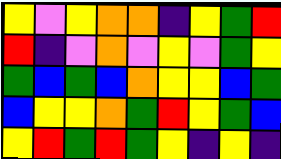[["yellow", "violet", "yellow", "orange", "orange", "indigo", "yellow", "green", "red"], ["red", "indigo", "violet", "orange", "violet", "yellow", "violet", "green", "yellow"], ["green", "blue", "green", "blue", "orange", "yellow", "yellow", "blue", "green"], ["blue", "yellow", "yellow", "orange", "green", "red", "yellow", "green", "blue"], ["yellow", "red", "green", "red", "green", "yellow", "indigo", "yellow", "indigo"]]